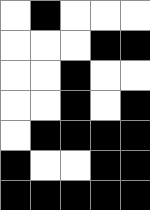[["white", "black", "white", "white", "white"], ["white", "white", "white", "black", "black"], ["white", "white", "black", "white", "white"], ["white", "white", "black", "white", "black"], ["white", "black", "black", "black", "black"], ["black", "white", "white", "black", "black"], ["black", "black", "black", "black", "black"]]